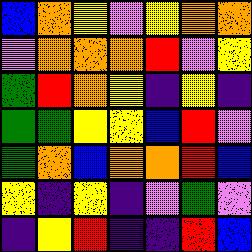[["blue", "orange", "yellow", "violet", "yellow", "orange", "orange"], ["violet", "orange", "orange", "orange", "red", "violet", "yellow"], ["green", "red", "orange", "yellow", "indigo", "yellow", "indigo"], ["green", "green", "yellow", "yellow", "blue", "red", "violet"], ["green", "orange", "blue", "orange", "orange", "red", "blue"], ["yellow", "indigo", "yellow", "indigo", "violet", "green", "violet"], ["indigo", "yellow", "red", "indigo", "indigo", "red", "blue"]]